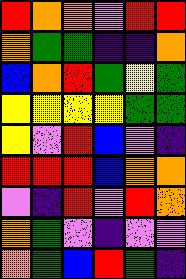[["red", "orange", "orange", "violet", "red", "red"], ["orange", "green", "green", "indigo", "indigo", "orange"], ["blue", "orange", "red", "green", "yellow", "green"], ["yellow", "yellow", "yellow", "yellow", "green", "green"], ["yellow", "violet", "red", "blue", "violet", "indigo"], ["red", "red", "red", "blue", "orange", "orange"], ["violet", "indigo", "red", "violet", "red", "orange"], ["orange", "green", "violet", "indigo", "violet", "violet"], ["orange", "green", "blue", "red", "green", "indigo"]]